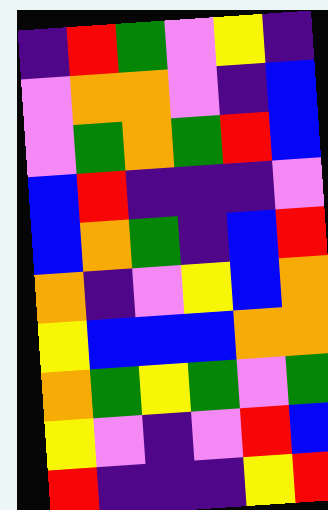[["indigo", "red", "green", "violet", "yellow", "indigo"], ["violet", "orange", "orange", "violet", "indigo", "blue"], ["violet", "green", "orange", "green", "red", "blue"], ["blue", "red", "indigo", "indigo", "indigo", "violet"], ["blue", "orange", "green", "indigo", "blue", "red"], ["orange", "indigo", "violet", "yellow", "blue", "orange"], ["yellow", "blue", "blue", "blue", "orange", "orange"], ["orange", "green", "yellow", "green", "violet", "green"], ["yellow", "violet", "indigo", "violet", "red", "blue"], ["red", "indigo", "indigo", "indigo", "yellow", "red"]]